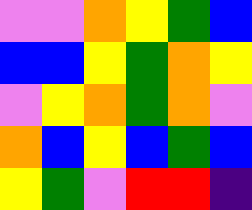[["violet", "violet", "orange", "yellow", "green", "blue"], ["blue", "blue", "yellow", "green", "orange", "yellow"], ["violet", "yellow", "orange", "green", "orange", "violet"], ["orange", "blue", "yellow", "blue", "green", "blue"], ["yellow", "green", "violet", "red", "red", "indigo"]]